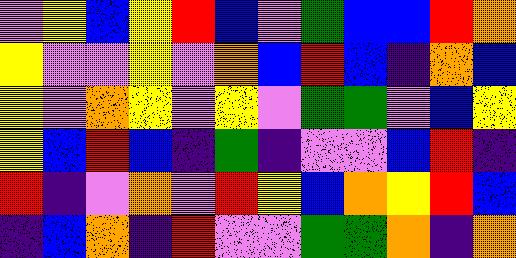[["violet", "yellow", "blue", "yellow", "red", "blue", "violet", "green", "blue", "blue", "red", "orange"], ["yellow", "violet", "violet", "yellow", "violet", "orange", "blue", "red", "blue", "indigo", "orange", "blue"], ["yellow", "violet", "orange", "yellow", "violet", "yellow", "violet", "green", "green", "violet", "blue", "yellow"], ["yellow", "blue", "red", "blue", "indigo", "green", "indigo", "violet", "violet", "blue", "red", "indigo"], ["red", "indigo", "violet", "orange", "violet", "red", "yellow", "blue", "orange", "yellow", "red", "blue"], ["indigo", "blue", "orange", "indigo", "red", "violet", "violet", "green", "green", "orange", "indigo", "orange"]]